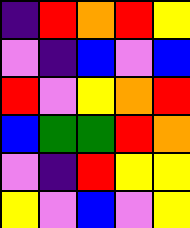[["indigo", "red", "orange", "red", "yellow"], ["violet", "indigo", "blue", "violet", "blue"], ["red", "violet", "yellow", "orange", "red"], ["blue", "green", "green", "red", "orange"], ["violet", "indigo", "red", "yellow", "yellow"], ["yellow", "violet", "blue", "violet", "yellow"]]